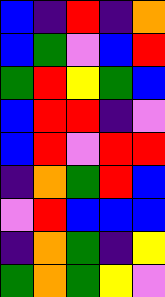[["blue", "indigo", "red", "indigo", "orange"], ["blue", "green", "violet", "blue", "red"], ["green", "red", "yellow", "green", "blue"], ["blue", "red", "red", "indigo", "violet"], ["blue", "red", "violet", "red", "red"], ["indigo", "orange", "green", "red", "blue"], ["violet", "red", "blue", "blue", "blue"], ["indigo", "orange", "green", "indigo", "yellow"], ["green", "orange", "green", "yellow", "violet"]]